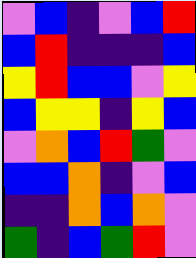[["violet", "blue", "indigo", "violet", "blue", "red"], ["blue", "red", "indigo", "indigo", "indigo", "blue"], ["yellow", "red", "blue", "blue", "violet", "yellow"], ["blue", "yellow", "yellow", "indigo", "yellow", "blue"], ["violet", "orange", "blue", "red", "green", "violet"], ["blue", "blue", "orange", "indigo", "violet", "blue"], ["indigo", "indigo", "orange", "blue", "orange", "violet"], ["green", "indigo", "blue", "green", "red", "violet"]]